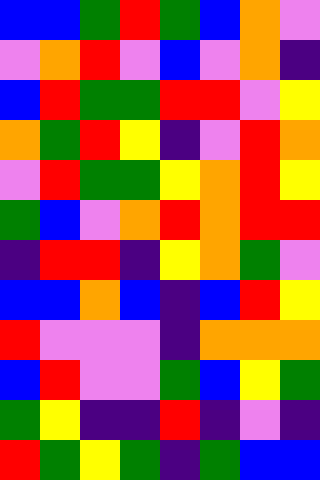[["blue", "blue", "green", "red", "green", "blue", "orange", "violet"], ["violet", "orange", "red", "violet", "blue", "violet", "orange", "indigo"], ["blue", "red", "green", "green", "red", "red", "violet", "yellow"], ["orange", "green", "red", "yellow", "indigo", "violet", "red", "orange"], ["violet", "red", "green", "green", "yellow", "orange", "red", "yellow"], ["green", "blue", "violet", "orange", "red", "orange", "red", "red"], ["indigo", "red", "red", "indigo", "yellow", "orange", "green", "violet"], ["blue", "blue", "orange", "blue", "indigo", "blue", "red", "yellow"], ["red", "violet", "violet", "violet", "indigo", "orange", "orange", "orange"], ["blue", "red", "violet", "violet", "green", "blue", "yellow", "green"], ["green", "yellow", "indigo", "indigo", "red", "indigo", "violet", "indigo"], ["red", "green", "yellow", "green", "indigo", "green", "blue", "blue"]]